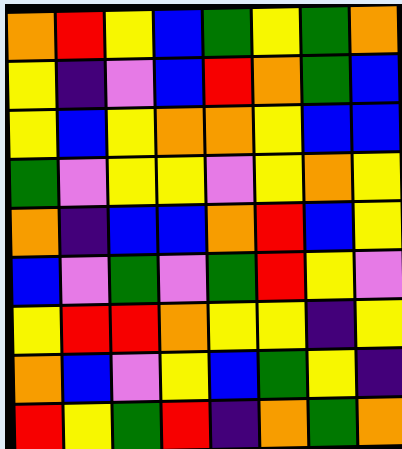[["orange", "red", "yellow", "blue", "green", "yellow", "green", "orange"], ["yellow", "indigo", "violet", "blue", "red", "orange", "green", "blue"], ["yellow", "blue", "yellow", "orange", "orange", "yellow", "blue", "blue"], ["green", "violet", "yellow", "yellow", "violet", "yellow", "orange", "yellow"], ["orange", "indigo", "blue", "blue", "orange", "red", "blue", "yellow"], ["blue", "violet", "green", "violet", "green", "red", "yellow", "violet"], ["yellow", "red", "red", "orange", "yellow", "yellow", "indigo", "yellow"], ["orange", "blue", "violet", "yellow", "blue", "green", "yellow", "indigo"], ["red", "yellow", "green", "red", "indigo", "orange", "green", "orange"]]